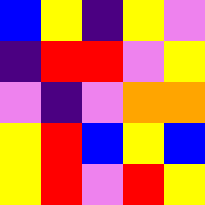[["blue", "yellow", "indigo", "yellow", "violet"], ["indigo", "red", "red", "violet", "yellow"], ["violet", "indigo", "violet", "orange", "orange"], ["yellow", "red", "blue", "yellow", "blue"], ["yellow", "red", "violet", "red", "yellow"]]